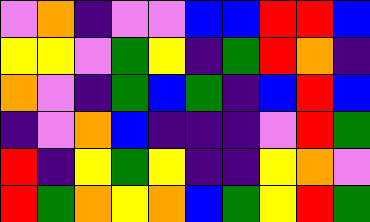[["violet", "orange", "indigo", "violet", "violet", "blue", "blue", "red", "red", "blue"], ["yellow", "yellow", "violet", "green", "yellow", "indigo", "green", "red", "orange", "indigo"], ["orange", "violet", "indigo", "green", "blue", "green", "indigo", "blue", "red", "blue"], ["indigo", "violet", "orange", "blue", "indigo", "indigo", "indigo", "violet", "red", "green"], ["red", "indigo", "yellow", "green", "yellow", "indigo", "indigo", "yellow", "orange", "violet"], ["red", "green", "orange", "yellow", "orange", "blue", "green", "yellow", "red", "green"]]